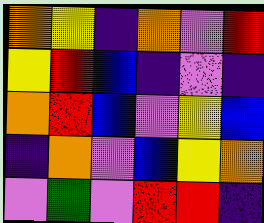[["orange", "yellow", "indigo", "orange", "violet", "red"], ["yellow", "red", "blue", "indigo", "violet", "indigo"], ["orange", "red", "blue", "violet", "yellow", "blue"], ["indigo", "orange", "violet", "blue", "yellow", "orange"], ["violet", "green", "violet", "red", "red", "indigo"]]